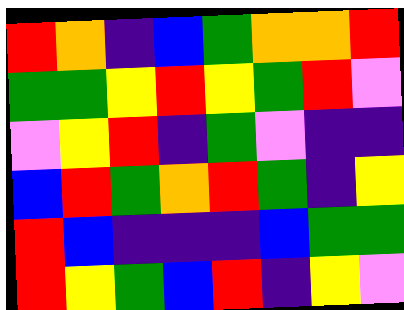[["red", "orange", "indigo", "blue", "green", "orange", "orange", "red"], ["green", "green", "yellow", "red", "yellow", "green", "red", "violet"], ["violet", "yellow", "red", "indigo", "green", "violet", "indigo", "indigo"], ["blue", "red", "green", "orange", "red", "green", "indigo", "yellow"], ["red", "blue", "indigo", "indigo", "indigo", "blue", "green", "green"], ["red", "yellow", "green", "blue", "red", "indigo", "yellow", "violet"]]